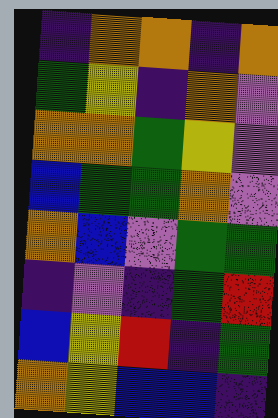[["indigo", "orange", "orange", "indigo", "orange"], ["green", "yellow", "indigo", "orange", "violet"], ["orange", "orange", "green", "yellow", "violet"], ["blue", "green", "green", "orange", "violet"], ["orange", "blue", "violet", "green", "green"], ["indigo", "violet", "indigo", "green", "red"], ["blue", "yellow", "red", "indigo", "green"], ["orange", "yellow", "blue", "blue", "indigo"]]